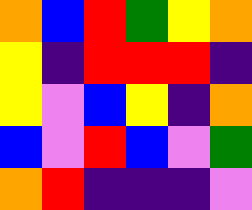[["orange", "blue", "red", "green", "yellow", "orange"], ["yellow", "indigo", "red", "red", "red", "indigo"], ["yellow", "violet", "blue", "yellow", "indigo", "orange"], ["blue", "violet", "red", "blue", "violet", "green"], ["orange", "red", "indigo", "indigo", "indigo", "violet"]]